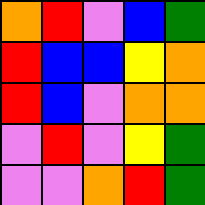[["orange", "red", "violet", "blue", "green"], ["red", "blue", "blue", "yellow", "orange"], ["red", "blue", "violet", "orange", "orange"], ["violet", "red", "violet", "yellow", "green"], ["violet", "violet", "orange", "red", "green"]]